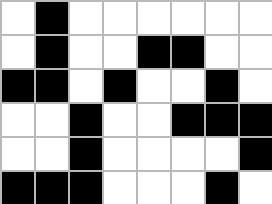[["white", "black", "white", "white", "white", "white", "white", "white"], ["white", "black", "white", "white", "black", "black", "white", "white"], ["black", "black", "white", "black", "white", "white", "black", "white"], ["white", "white", "black", "white", "white", "black", "black", "black"], ["white", "white", "black", "white", "white", "white", "white", "black"], ["black", "black", "black", "white", "white", "white", "black", "white"]]